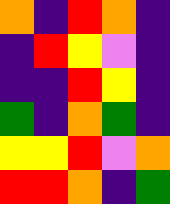[["orange", "indigo", "red", "orange", "indigo"], ["indigo", "red", "yellow", "violet", "indigo"], ["indigo", "indigo", "red", "yellow", "indigo"], ["green", "indigo", "orange", "green", "indigo"], ["yellow", "yellow", "red", "violet", "orange"], ["red", "red", "orange", "indigo", "green"]]